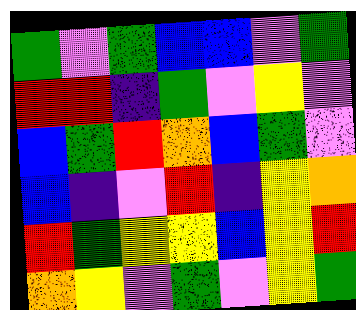[["green", "violet", "green", "blue", "blue", "violet", "green"], ["red", "red", "indigo", "green", "violet", "yellow", "violet"], ["blue", "green", "red", "orange", "blue", "green", "violet"], ["blue", "indigo", "violet", "red", "indigo", "yellow", "orange"], ["red", "green", "yellow", "yellow", "blue", "yellow", "red"], ["orange", "yellow", "violet", "green", "violet", "yellow", "green"]]